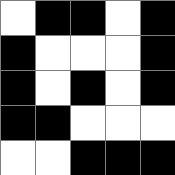[["white", "black", "black", "white", "black"], ["black", "white", "white", "white", "black"], ["black", "white", "black", "white", "black"], ["black", "black", "white", "white", "white"], ["white", "white", "black", "black", "black"]]